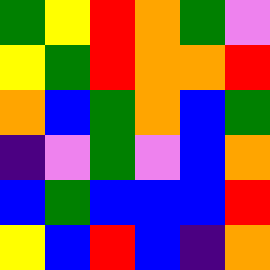[["green", "yellow", "red", "orange", "green", "violet"], ["yellow", "green", "red", "orange", "orange", "red"], ["orange", "blue", "green", "orange", "blue", "green"], ["indigo", "violet", "green", "violet", "blue", "orange"], ["blue", "green", "blue", "blue", "blue", "red"], ["yellow", "blue", "red", "blue", "indigo", "orange"]]